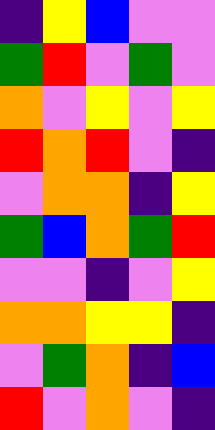[["indigo", "yellow", "blue", "violet", "violet"], ["green", "red", "violet", "green", "violet"], ["orange", "violet", "yellow", "violet", "yellow"], ["red", "orange", "red", "violet", "indigo"], ["violet", "orange", "orange", "indigo", "yellow"], ["green", "blue", "orange", "green", "red"], ["violet", "violet", "indigo", "violet", "yellow"], ["orange", "orange", "yellow", "yellow", "indigo"], ["violet", "green", "orange", "indigo", "blue"], ["red", "violet", "orange", "violet", "indigo"]]